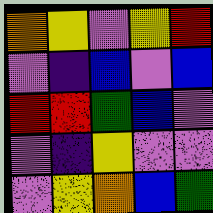[["orange", "yellow", "violet", "yellow", "red"], ["violet", "indigo", "blue", "violet", "blue"], ["red", "red", "green", "blue", "violet"], ["violet", "indigo", "yellow", "violet", "violet"], ["violet", "yellow", "orange", "blue", "green"]]